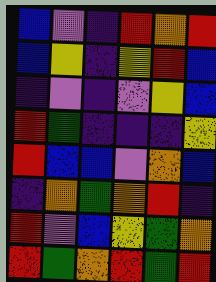[["blue", "violet", "indigo", "red", "orange", "red"], ["blue", "yellow", "indigo", "yellow", "red", "blue"], ["indigo", "violet", "indigo", "violet", "yellow", "blue"], ["red", "green", "indigo", "indigo", "indigo", "yellow"], ["red", "blue", "blue", "violet", "orange", "blue"], ["indigo", "orange", "green", "orange", "red", "indigo"], ["red", "violet", "blue", "yellow", "green", "orange"], ["red", "green", "orange", "red", "green", "red"]]